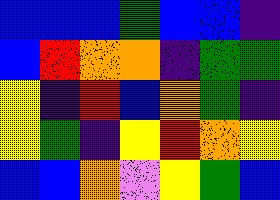[["blue", "blue", "blue", "green", "blue", "blue", "indigo"], ["blue", "red", "orange", "orange", "indigo", "green", "green"], ["yellow", "indigo", "red", "blue", "orange", "green", "indigo"], ["yellow", "green", "indigo", "yellow", "red", "orange", "yellow"], ["blue", "blue", "orange", "violet", "yellow", "green", "blue"]]